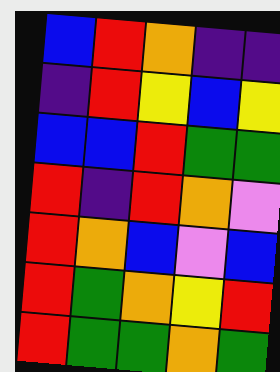[["blue", "red", "orange", "indigo", "indigo"], ["indigo", "red", "yellow", "blue", "yellow"], ["blue", "blue", "red", "green", "green"], ["red", "indigo", "red", "orange", "violet"], ["red", "orange", "blue", "violet", "blue"], ["red", "green", "orange", "yellow", "red"], ["red", "green", "green", "orange", "green"]]